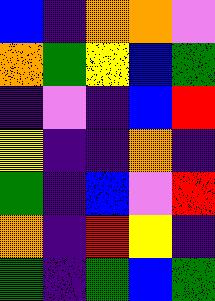[["blue", "indigo", "orange", "orange", "violet"], ["orange", "green", "yellow", "blue", "green"], ["indigo", "violet", "indigo", "blue", "red"], ["yellow", "indigo", "indigo", "orange", "indigo"], ["green", "indigo", "blue", "violet", "red"], ["orange", "indigo", "red", "yellow", "indigo"], ["green", "indigo", "green", "blue", "green"]]